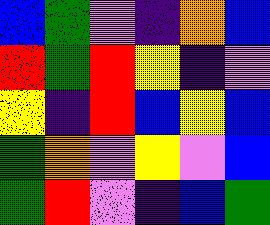[["blue", "green", "violet", "indigo", "orange", "blue"], ["red", "green", "red", "yellow", "indigo", "violet"], ["yellow", "indigo", "red", "blue", "yellow", "blue"], ["green", "orange", "violet", "yellow", "violet", "blue"], ["green", "red", "violet", "indigo", "blue", "green"]]